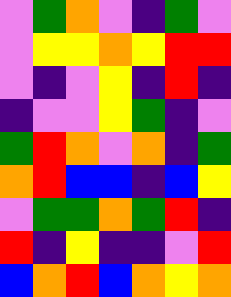[["violet", "green", "orange", "violet", "indigo", "green", "violet"], ["violet", "yellow", "yellow", "orange", "yellow", "red", "red"], ["violet", "indigo", "violet", "yellow", "indigo", "red", "indigo"], ["indigo", "violet", "violet", "yellow", "green", "indigo", "violet"], ["green", "red", "orange", "violet", "orange", "indigo", "green"], ["orange", "red", "blue", "blue", "indigo", "blue", "yellow"], ["violet", "green", "green", "orange", "green", "red", "indigo"], ["red", "indigo", "yellow", "indigo", "indigo", "violet", "red"], ["blue", "orange", "red", "blue", "orange", "yellow", "orange"]]